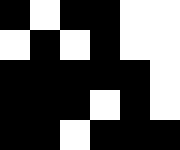[["black", "white", "black", "black", "white", "white"], ["white", "black", "white", "black", "white", "white"], ["black", "black", "black", "black", "black", "white"], ["black", "black", "black", "white", "black", "white"], ["black", "black", "white", "black", "black", "black"]]